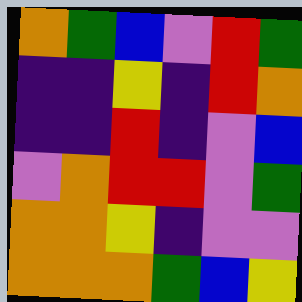[["orange", "green", "blue", "violet", "red", "green"], ["indigo", "indigo", "yellow", "indigo", "red", "orange"], ["indigo", "indigo", "red", "indigo", "violet", "blue"], ["violet", "orange", "red", "red", "violet", "green"], ["orange", "orange", "yellow", "indigo", "violet", "violet"], ["orange", "orange", "orange", "green", "blue", "yellow"]]